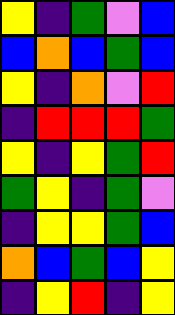[["yellow", "indigo", "green", "violet", "blue"], ["blue", "orange", "blue", "green", "blue"], ["yellow", "indigo", "orange", "violet", "red"], ["indigo", "red", "red", "red", "green"], ["yellow", "indigo", "yellow", "green", "red"], ["green", "yellow", "indigo", "green", "violet"], ["indigo", "yellow", "yellow", "green", "blue"], ["orange", "blue", "green", "blue", "yellow"], ["indigo", "yellow", "red", "indigo", "yellow"]]